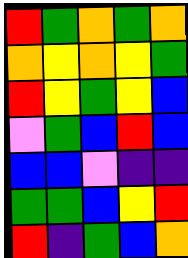[["red", "green", "orange", "green", "orange"], ["orange", "yellow", "orange", "yellow", "green"], ["red", "yellow", "green", "yellow", "blue"], ["violet", "green", "blue", "red", "blue"], ["blue", "blue", "violet", "indigo", "indigo"], ["green", "green", "blue", "yellow", "red"], ["red", "indigo", "green", "blue", "orange"]]